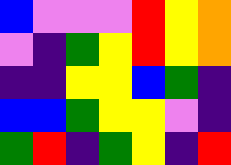[["blue", "violet", "violet", "violet", "red", "yellow", "orange"], ["violet", "indigo", "green", "yellow", "red", "yellow", "orange"], ["indigo", "indigo", "yellow", "yellow", "blue", "green", "indigo"], ["blue", "blue", "green", "yellow", "yellow", "violet", "indigo"], ["green", "red", "indigo", "green", "yellow", "indigo", "red"]]